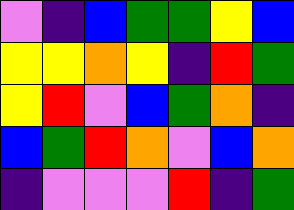[["violet", "indigo", "blue", "green", "green", "yellow", "blue"], ["yellow", "yellow", "orange", "yellow", "indigo", "red", "green"], ["yellow", "red", "violet", "blue", "green", "orange", "indigo"], ["blue", "green", "red", "orange", "violet", "blue", "orange"], ["indigo", "violet", "violet", "violet", "red", "indigo", "green"]]